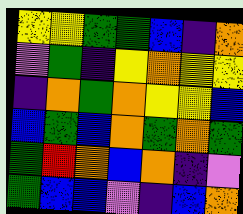[["yellow", "yellow", "green", "green", "blue", "indigo", "orange"], ["violet", "green", "indigo", "yellow", "orange", "yellow", "yellow"], ["indigo", "orange", "green", "orange", "yellow", "yellow", "blue"], ["blue", "green", "blue", "orange", "green", "orange", "green"], ["green", "red", "orange", "blue", "orange", "indigo", "violet"], ["green", "blue", "blue", "violet", "indigo", "blue", "orange"]]